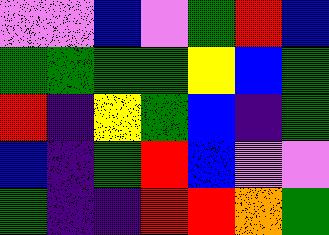[["violet", "violet", "blue", "violet", "green", "red", "blue"], ["green", "green", "green", "green", "yellow", "blue", "green"], ["red", "indigo", "yellow", "green", "blue", "indigo", "green"], ["blue", "indigo", "green", "red", "blue", "violet", "violet"], ["green", "indigo", "indigo", "red", "red", "orange", "green"]]